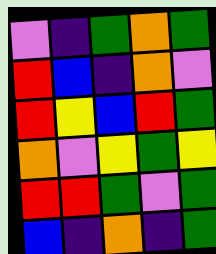[["violet", "indigo", "green", "orange", "green"], ["red", "blue", "indigo", "orange", "violet"], ["red", "yellow", "blue", "red", "green"], ["orange", "violet", "yellow", "green", "yellow"], ["red", "red", "green", "violet", "green"], ["blue", "indigo", "orange", "indigo", "green"]]